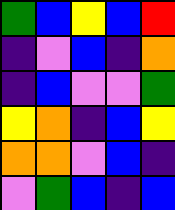[["green", "blue", "yellow", "blue", "red"], ["indigo", "violet", "blue", "indigo", "orange"], ["indigo", "blue", "violet", "violet", "green"], ["yellow", "orange", "indigo", "blue", "yellow"], ["orange", "orange", "violet", "blue", "indigo"], ["violet", "green", "blue", "indigo", "blue"]]